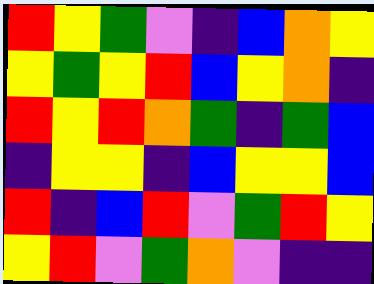[["red", "yellow", "green", "violet", "indigo", "blue", "orange", "yellow"], ["yellow", "green", "yellow", "red", "blue", "yellow", "orange", "indigo"], ["red", "yellow", "red", "orange", "green", "indigo", "green", "blue"], ["indigo", "yellow", "yellow", "indigo", "blue", "yellow", "yellow", "blue"], ["red", "indigo", "blue", "red", "violet", "green", "red", "yellow"], ["yellow", "red", "violet", "green", "orange", "violet", "indigo", "indigo"]]